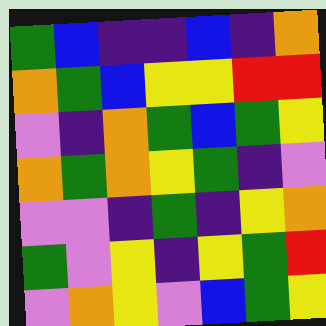[["green", "blue", "indigo", "indigo", "blue", "indigo", "orange"], ["orange", "green", "blue", "yellow", "yellow", "red", "red"], ["violet", "indigo", "orange", "green", "blue", "green", "yellow"], ["orange", "green", "orange", "yellow", "green", "indigo", "violet"], ["violet", "violet", "indigo", "green", "indigo", "yellow", "orange"], ["green", "violet", "yellow", "indigo", "yellow", "green", "red"], ["violet", "orange", "yellow", "violet", "blue", "green", "yellow"]]